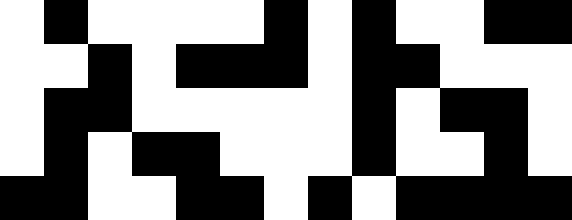[["white", "black", "white", "white", "white", "white", "black", "white", "black", "white", "white", "black", "black"], ["white", "white", "black", "white", "black", "black", "black", "white", "black", "black", "white", "white", "white"], ["white", "black", "black", "white", "white", "white", "white", "white", "black", "white", "black", "black", "white"], ["white", "black", "white", "black", "black", "white", "white", "white", "black", "white", "white", "black", "white"], ["black", "black", "white", "white", "black", "black", "white", "black", "white", "black", "black", "black", "black"]]